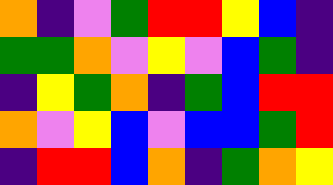[["orange", "indigo", "violet", "green", "red", "red", "yellow", "blue", "indigo"], ["green", "green", "orange", "violet", "yellow", "violet", "blue", "green", "indigo"], ["indigo", "yellow", "green", "orange", "indigo", "green", "blue", "red", "red"], ["orange", "violet", "yellow", "blue", "violet", "blue", "blue", "green", "red"], ["indigo", "red", "red", "blue", "orange", "indigo", "green", "orange", "yellow"]]